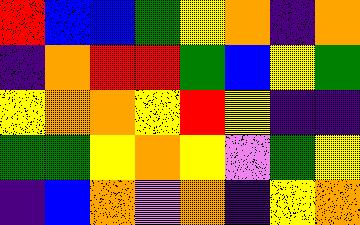[["red", "blue", "blue", "green", "yellow", "orange", "indigo", "orange"], ["indigo", "orange", "red", "red", "green", "blue", "yellow", "green"], ["yellow", "orange", "orange", "yellow", "red", "yellow", "indigo", "indigo"], ["green", "green", "yellow", "orange", "yellow", "violet", "green", "yellow"], ["indigo", "blue", "orange", "violet", "orange", "indigo", "yellow", "orange"]]